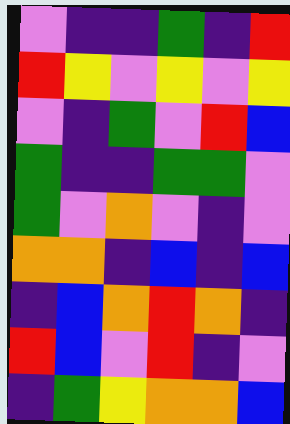[["violet", "indigo", "indigo", "green", "indigo", "red"], ["red", "yellow", "violet", "yellow", "violet", "yellow"], ["violet", "indigo", "green", "violet", "red", "blue"], ["green", "indigo", "indigo", "green", "green", "violet"], ["green", "violet", "orange", "violet", "indigo", "violet"], ["orange", "orange", "indigo", "blue", "indigo", "blue"], ["indigo", "blue", "orange", "red", "orange", "indigo"], ["red", "blue", "violet", "red", "indigo", "violet"], ["indigo", "green", "yellow", "orange", "orange", "blue"]]